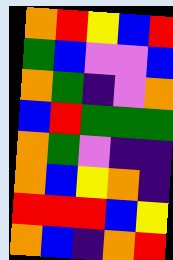[["orange", "red", "yellow", "blue", "red"], ["green", "blue", "violet", "violet", "blue"], ["orange", "green", "indigo", "violet", "orange"], ["blue", "red", "green", "green", "green"], ["orange", "green", "violet", "indigo", "indigo"], ["orange", "blue", "yellow", "orange", "indigo"], ["red", "red", "red", "blue", "yellow"], ["orange", "blue", "indigo", "orange", "red"]]